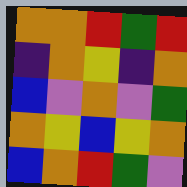[["orange", "orange", "red", "green", "red"], ["indigo", "orange", "yellow", "indigo", "orange"], ["blue", "violet", "orange", "violet", "green"], ["orange", "yellow", "blue", "yellow", "orange"], ["blue", "orange", "red", "green", "violet"]]